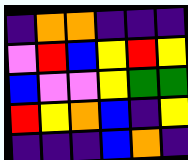[["indigo", "orange", "orange", "indigo", "indigo", "indigo"], ["violet", "red", "blue", "yellow", "red", "yellow"], ["blue", "violet", "violet", "yellow", "green", "green"], ["red", "yellow", "orange", "blue", "indigo", "yellow"], ["indigo", "indigo", "indigo", "blue", "orange", "indigo"]]